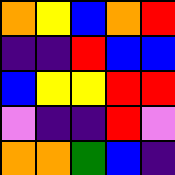[["orange", "yellow", "blue", "orange", "red"], ["indigo", "indigo", "red", "blue", "blue"], ["blue", "yellow", "yellow", "red", "red"], ["violet", "indigo", "indigo", "red", "violet"], ["orange", "orange", "green", "blue", "indigo"]]